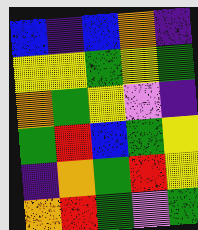[["blue", "indigo", "blue", "orange", "indigo"], ["yellow", "yellow", "green", "yellow", "green"], ["orange", "green", "yellow", "violet", "indigo"], ["green", "red", "blue", "green", "yellow"], ["indigo", "orange", "green", "red", "yellow"], ["orange", "red", "green", "violet", "green"]]